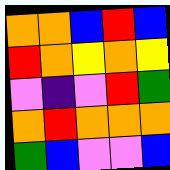[["orange", "orange", "blue", "red", "blue"], ["red", "orange", "yellow", "orange", "yellow"], ["violet", "indigo", "violet", "red", "green"], ["orange", "red", "orange", "orange", "orange"], ["green", "blue", "violet", "violet", "blue"]]